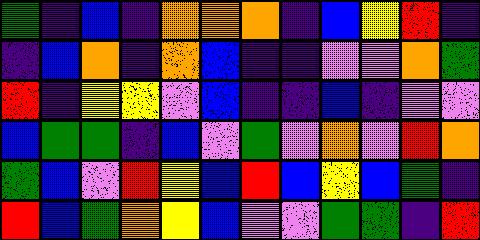[["green", "indigo", "blue", "indigo", "orange", "orange", "orange", "indigo", "blue", "yellow", "red", "indigo"], ["indigo", "blue", "orange", "indigo", "orange", "blue", "indigo", "indigo", "violet", "violet", "orange", "green"], ["red", "indigo", "yellow", "yellow", "violet", "blue", "indigo", "indigo", "blue", "indigo", "violet", "violet"], ["blue", "green", "green", "indigo", "blue", "violet", "green", "violet", "orange", "violet", "red", "orange"], ["green", "blue", "violet", "red", "yellow", "blue", "red", "blue", "yellow", "blue", "green", "indigo"], ["red", "blue", "green", "orange", "yellow", "blue", "violet", "violet", "green", "green", "indigo", "red"]]